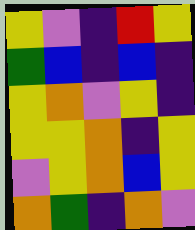[["yellow", "violet", "indigo", "red", "yellow"], ["green", "blue", "indigo", "blue", "indigo"], ["yellow", "orange", "violet", "yellow", "indigo"], ["yellow", "yellow", "orange", "indigo", "yellow"], ["violet", "yellow", "orange", "blue", "yellow"], ["orange", "green", "indigo", "orange", "violet"]]